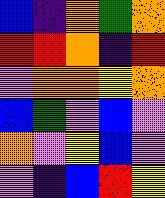[["blue", "indigo", "orange", "green", "orange"], ["red", "red", "orange", "indigo", "red"], ["violet", "orange", "orange", "yellow", "orange"], ["blue", "green", "violet", "blue", "violet"], ["orange", "violet", "yellow", "blue", "violet"], ["violet", "indigo", "blue", "red", "yellow"]]